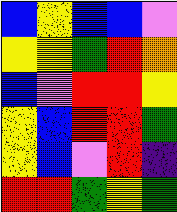[["blue", "yellow", "blue", "blue", "violet"], ["yellow", "yellow", "green", "red", "orange"], ["blue", "violet", "red", "red", "yellow"], ["yellow", "blue", "red", "red", "green"], ["yellow", "blue", "violet", "red", "indigo"], ["red", "red", "green", "yellow", "green"]]